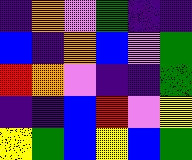[["indigo", "orange", "violet", "green", "indigo", "indigo"], ["blue", "indigo", "orange", "blue", "violet", "green"], ["red", "orange", "violet", "indigo", "indigo", "green"], ["indigo", "indigo", "blue", "red", "violet", "yellow"], ["yellow", "green", "blue", "yellow", "blue", "green"]]